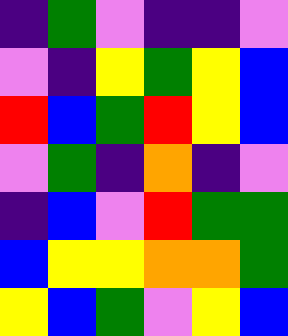[["indigo", "green", "violet", "indigo", "indigo", "violet"], ["violet", "indigo", "yellow", "green", "yellow", "blue"], ["red", "blue", "green", "red", "yellow", "blue"], ["violet", "green", "indigo", "orange", "indigo", "violet"], ["indigo", "blue", "violet", "red", "green", "green"], ["blue", "yellow", "yellow", "orange", "orange", "green"], ["yellow", "blue", "green", "violet", "yellow", "blue"]]